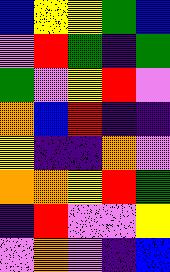[["blue", "yellow", "yellow", "green", "blue"], ["violet", "red", "green", "indigo", "green"], ["green", "violet", "yellow", "red", "violet"], ["orange", "blue", "red", "indigo", "indigo"], ["yellow", "indigo", "indigo", "orange", "violet"], ["orange", "orange", "yellow", "red", "green"], ["indigo", "red", "violet", "violet", "yellow"], ["violet", "orange", "violet", "indigo", "blue"]]